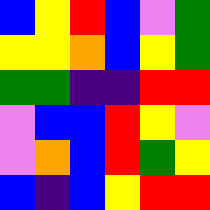[["blue", "yellow", "red", "blue", "violet", "green"], ["yellow", "yellow", "orange", "blue", "yellow", "green"], ["green", "green", "indigo", "indigo", "red", "red"], ["violet", "blue", "blue", "red", "yellow", "violet"], ["violet", "orange", "blue", "red", "green", "yellow"], ["blue", "indigo", "blue", "yellow", "red", "red"]]